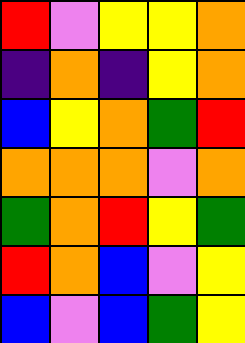[["red", "violet", "yellow", "yellow", "orange"], ["indigo", "orange", "indigo", "yellow", "orange"], ["blue", "yellow", "orange", "green", "red"], ["orange", "orange", "orange", "violet", "orange"], ["green", "orange", "red", "yellow", "green"], ["red", "orange", "blue", "violet", "yellow"], ["blue", "violet", "blue", "green", "yellow"]]